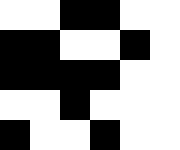[["white", "white", "black", "black", "white", "white"], ["black", "black", "white", "white", "black", "white"], ["black", "black", "black", "black", "white", "white"], ["white", "white", "black", "white", "white", "white"], ["black", "white", "white", "black", "white", "white"]]